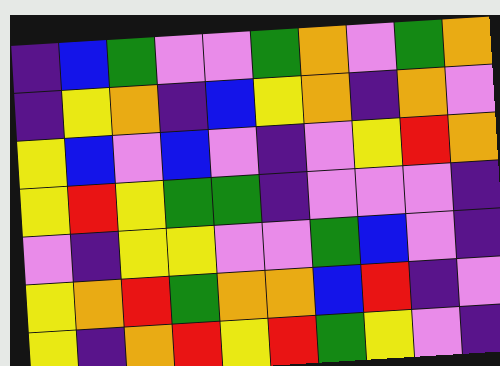[["indigo", "blue", "green", "violet", "violet", "green", "orange", "violet", "green", "orange"], ["indigo", "yellow", "orange", "indigo", "blue", "yellow", "orange", "indigo", "orange", "violet"], ["yellow", "blue", "violet", "blue", "violet", "indigo", "violet", "yellow", "red", "orange"], ["yellow", "red", "yellow", "green", "green", "indigo", "violet", "violet", "violet", "indigo"], ["violet", "indigo", "yellow", "yellow", "violet", "violet", "green", "blue", "violet", "indigo"], ["yellow", "orange", "red", "green", "orange", "orange", "blue", "red", "indigo", "violet"], ["yellow", "indigo", "orange", "red", "yellow", "red", "green", "yellow", "violet", "indigo"]]